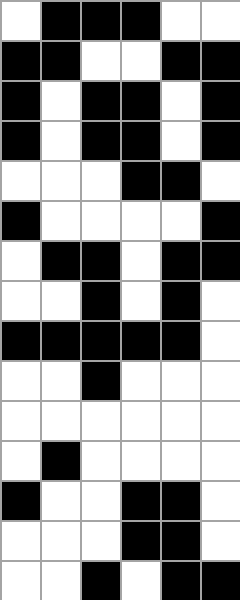[["white", "black", "black", "black", "white", "white"], ["black", "black", "white", "white", "black", "black"], ["black", "white", "black", "black", "white", "black"], ["black", "white", "black", "black", "white", "black"], ["white", "white", "white", "black", "black", "white"], ["black", "white", "white", "white", "white", "black"], ["white", "black", "black", "white", "black", "black"], ["white", "white", "black", "white", "black", "white"], ["black", "black", "black", "black", "black", "white"], ["white", "white", "black", "white", "white", "white"], ["white", "white", "white", "white", "white", "white"], ["white", "black", "white", "white", "white", "white"], ["black", "white", "white", "black", "black", "white"], ["white", "white", "white", "black", "black", "white"], ["white", "white", "black", "white", "black", "black"]]